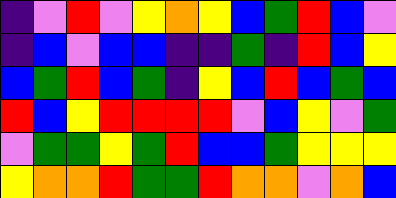[["indigo", "violet", "red", "violet", "yellow", "orange", "yellow", "blue", "green", "red", "blue", "violet"], ["indigo", "blue", "violet", "blue", "blue", "indigo", "indigo", "green", "indigo", "red", "blue", "yellow"], ["blue", "green", "red", "blue", "green", "indigo", "yellow", "blue", "red", "blue", "green", "blue"], ["red", "blue", "yellow", "red", "red", "red", "red", "violet", "blue", "yellow", "violet", "green"], ["violet", "green", "green", "yellow", "green", "red", "blue", "blue", "green", "yellow", "yellow", "yellow"], ["yellow", "orange", "orange", "red", "green", "green", "red", "orange", "orange", "violet", "orange", "blue"]]